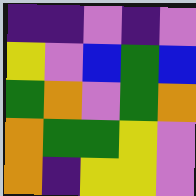[["indigo", "indigo", "violet", "indigo", "violet"], ["yellow", "violet", "blue", "green", "blue"], ["green", "orange", "violet", "green", "orange"], ["orange", "green", "green", "yellow", "violet"], ["orange", "indigo", "yellow", "yellow", "violet"]]